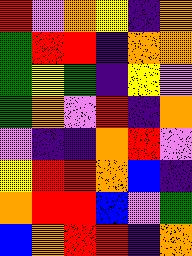[["red", "violet", "orange", "yellow", "indigo", "orange"], ["green", "red", "red", "indigo", "orange", "orange"], ["green", "yellow", "green", "indigo", "yellow", "violet"], ["green", "orange", "violet", "red", "indigo", "orange"], ["violet", "indigo", "indigo", "orange", "red", "violet"], ["yellow", "red", "red", "orange", "blue", "indigo"], ["orange", "red", "red", "blue", "violet", "green"], ["blue", "orange", "red", "red", "indigo", "orange"]]